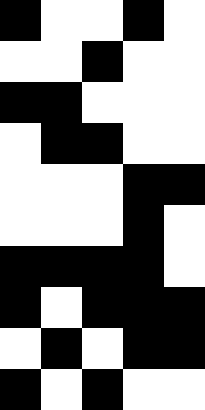[["black", "white", "white", "black", "white"], ["white", "white", "black", "white", "white"], ["black", "black", "white", "white", "white"], ["white", "black", "black", "white", "white"], ["white", "white", "white", "black", "black"], ["white", "white", "white", "black", "white"], ["black", "black", "black", "black", "white"], ["black", "white", "black", "black", "black"], ["white", "black", "white", "black", "black"], ["black", "white", "black", "white", "white"]]